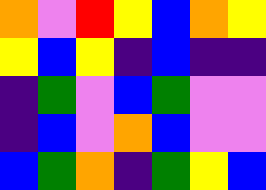[["orange", "violet", "red", "yellow", "blue", "orange", "yellow"], ["yellow", "blue", "yellow", "indigo", "blue", "indigo", "indigo"], ["indigo", "green", "violet", "blue", "green", "violet", "violet"], ["indigo", "blue", "violet", "orange", "blue", "violet", "violet"], ["blue", "green", "orange", "indigo", "green", "yellow", "blue"]]